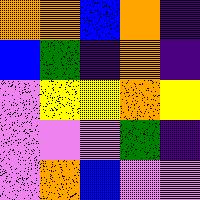[["orange", "orange", "blue", "orange", "indigo"], ["blue", "green", "indigo", "orange", "indigo"], ["violet", "yellow", "yellow", "orange", "yellow"], ["violet", "violet", "violet", "green", "indigo"], ["violet", "orange", "blue", "violet", "violet"]]